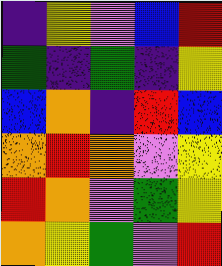[["indigo", "yellow", "violet", "blue", "red"], ["green", "indigo", "green", "indigo", "yellow"], ["blue", "orange", "indigo", "red", "blue"], ["orange", "red", "orange", "violet", "yellow"], ["red", "orange", "violet", "green", "yellow"], ["orange", "yellow", "green", "violet", "red"]]